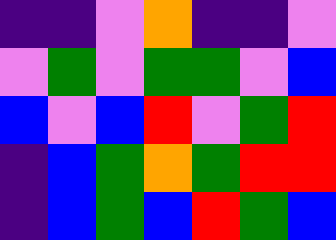[["indigo", "indigo", "violet", "orange", "indigo", "indigo", "violet"], ["violet", "green", "violet", "green", "green", "violet", "blue"], ["blue", "violet", "blue", "red", "violet", "green", "red"], ["indigo", "blue", "green", "orange", "green", "red", "red"], ["indigo", "blue", "green", "blue", "red", "green", "blue"]]